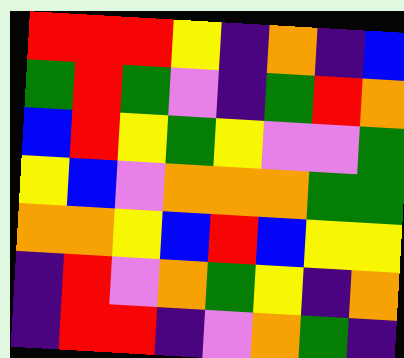[["red", "red", "red", "yellow", "indigo", "orange", "indigo", "blue"], ["green", "red", "green", "violet", "indigo", "green", "red", "orange"], ["blue", "red", "yellow", "green", "yellow", "violet", "violet", "green"], ["yellow", "blue", "violet", "orange", "orange", "orange", "green", "green"], ["orange", "orange", "yellow", "blue", "red", "blue", "yellow", "yellow"], ["indigo", "red", "violet", "orange", "green", "yellow", "indigo", "orange"], ["indigo", "red", "red", "indigo", "violet", "orange", "green", "indigo"]]